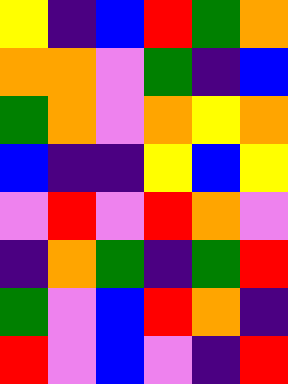[["yellow", "indigo", "blue", "red", "green", "orange"], ["orange", "orange", "violet", "green", "indigo", "blue"], ["green", "orange", "violet", "orange", "yellow", "orange"], ["blue", "indigo", "indigo", "yellow", "blue", "yellow"], ["violet", "red", "violet", "red", "orange", "violet"], ["indigo", "orange", "green", "indigo", "green", "red"], ["green", "violet", "blue", "red", "orange", "indigo"], ["red", "violet", "blue", "violet", "indigo", "red"]]